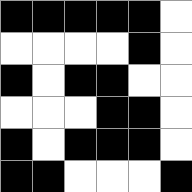[["black", "black", "black", "black", "black", "white"], ["white", "white", "white", "white", "black", "white"], ["black", "white", "black", "black", "white", "white"], ["white", "white", "white", "black", "black", "white"], ["black", "white", "black", "black", "black", "white"], ["black", "black", "white", "white", "white", "black"]]